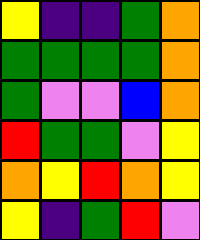[["yellow", "indigo", "indigo", "green", "orange"], ["green", "green", "green", "green", "orange"], ["green", "violet", "violet", "blue", "orange"], ["red", "green", "green", "violet", "yellow"], ["orange", "yellow", "red", "orange", "yellow"], ["yellow", "indigo", "green", "red", "violet"]]